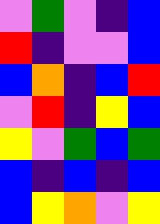[["violet", "green", "violet", "indigo", "blue"], ["red", "indigo", "violet", "violet", "blue"], ["blue", "orange", "indigo", "blue", "red"], ["violet", "red", "indigo", "yellow", "blue"], ["yellow", "violet", "green", "blue", "green"], ["blue", "indigo", "blue", "indigo", "blue"], ["blue", "yellow", "orange", "violet", "yellow"]]